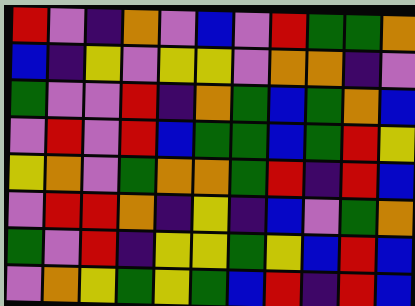[["red", "violet", "indigo", "orange", "violet", "blue", "violet", "red", "green", "green", "orange"], ["blue", "indigo", "yellow", "violet", "yellow", "yellow", "violet", "orange", "orange", "indigo", "violet"], ["green", "violet", "violet", "red", "indigo", "orange", "green", "blue", "green", "orange", "blue"], ["violet", "red", "violet", "red", "blue", "green", "green", "blue", "green", "red", "yellow"], ["yellow", "orange", "violet", "green", "orange", "orange", "green", "red", "indigo", "red", "blue"], ["violet", "red", "red", "orange", "indigo", "yellow", "indigo", "blue", "violet", "green", "orange"], ["green", "violet", "red", "indigo", "yellow", "yellow", "green", "yellow", "blue", "red", "blue"], ["violet", "orange", "yellow", "green", "yellow", "green", "blue", "red", "indigo", "red", "blue"]]